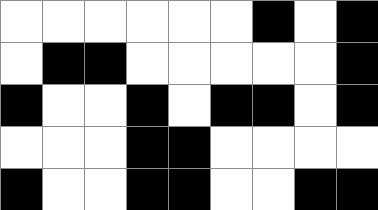[["white", "white", "white", "white", "white", "white", "black", "white", "black"], ["white", "black", "black", "white", "white", "white", "white", "white", "black"], ["black", "white", "white", "black", "white", "black", "black", "white", "black"], ["white", "white", "white", "black", "black", "white", "white", "white", "white"], ["black", "white", "white", "black", "black", "white", "white", "black", "black"]]